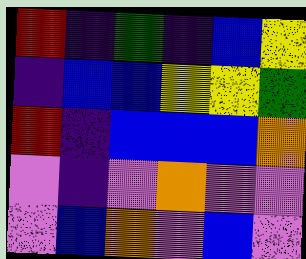[["red", "indigo", "green", "indigo", "blue", "yellow"], ["indigo", "blue", "blue", "yellow", "yellow", "green"], ["red", "indigo", "blue", "blue", "blue", "orange"], ["violet", "indigo", "violet", "orange", "violet", "violet"], ["violet", "blue", "orange", "violet", "blue", "violet"]]